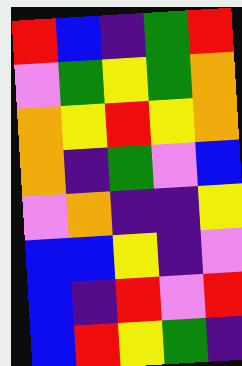[["red", "blue", "indigo", "green", "red"], ["violet", "green", "yellow", "green", "orange"], ["orange", "yellow", "red", "yellow", "orange"], ["orange", "indigo", "green", "violet", "blue"], ["violet", "orange", "indigo", "indigo", "yellow"], ["blue", "blue", "yellow", "indigo", "violet"], ["blue", "indigo", "red", "violet", "red"], ["blue", "red", "yellow", "green", "indigo"]]